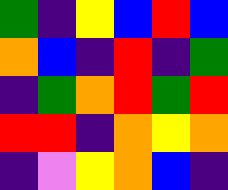[["green", "indigo", "yellow", "blue", "red", "blue"], ["orange", "blue", "indigo", "red", "indigo", "green"], ["indigo", "green", "orange", "red", "green", "red"], ["red", "red", "indigo", "orange", "yellow", "orange"], ["indigo", "violet", "yellow", "orange", "blue", "indigo"]]